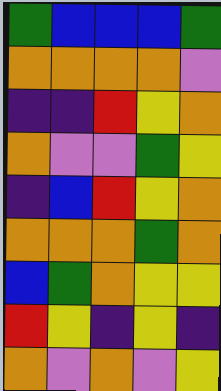[["green", "blue", "blue", "blue", "green"], ["orange", "orange", "orange", "orange", "violet"], ["indigo", "indigo", "red", "yellow", "orange"], ["orange", "violet", "violet", "green", "yellow"], ["indigo", "blue", "red", "yellow", "orange"], ["orange", "orange", "orange", "green", "orange"], ["blue", "green", "orange", "yellow", "yellow"], ["red", "yellow", "indigo", "yellow", "indigo"], ["orange", "violet", "orange", "violet", "yellow"]]